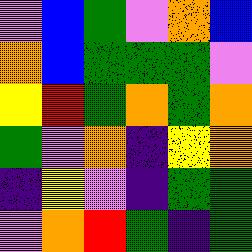[["violet", "blue", "green", "violet", "orange", "blue"], ["orange", "blue", "green", "green", "green", "violet"], ["yellow", "red", "green", "orange", "green", "orange"], ["green", "violet", "orange", "indigo", "yellow", "orange"], ["indigo", "yellow", "violet", "indigo", "green", "green"], ["violet", "orange", "red", "green", "indigo", "green"]]